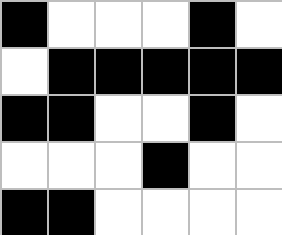[["black", "white", "white", "white", "black", "white"], ["white", "black", "black", "black", "black", "black"], ["black", "black", "white", "white", "black", "white"], ["white", "white", "white", "black", "white", "white"], ["black", "black", "white", "white", "white", "white"]]